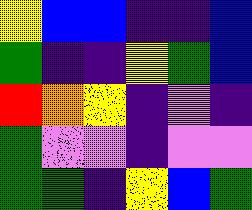[["yellow", "blue", "blue", "indigo", "indigo", "blue"], ["green", "indigo", "indigo", "yellow", "green", "blue"], ["red", "orange", "yellow", "indigo", "violet", "indigo"], ["green", "violet", "violet", "indigo", "violet", "violet"], ["green", "green", "indigo", "yellow", "blue", "green"]]